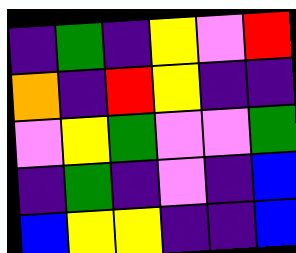[["indigo", "green", "indigo", "yellow", "violet", "red"], ["orange", "indigo", "red", "yellow", "indigo", "indigo"], ["violet", "yellow", "green", "violet", "violet", "green"], ["indigo", "green", "indigo", "violet", "indigo", "blue"], ["blue", "yellow", "yellow", "indigo", "indigo", "blue"]]